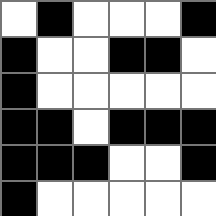[["white", "black", "white", "white", "white", "black"], ["black", "white", "white", "black", "black", "white"], ["black", "white", "white", "white", "white", "white"], ["black", "black", "white", "black", "black", "black"], ["black", "black", "black", "white", "white", "black"], ["black", "white", "white", "white", "white", "white"]]